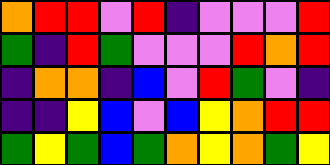[["orange", "red", "red", "violet", "red", "indigo", "violet", "violet", "violet", "red"], ["green", "indigo", "red", "green", "violet", "violet", "violet", "red", "orange", "red"], ["indigo", "orange", "orange", "indigo", "blue", "violet", "red", "green", "violet", "indigo"], ["indigo", "indigo", "yellow", "blue", "violet", "blue", "yellow", "orange", "red", "red"], ["green", "yellow", "green", "blue", "green", "orange", "yellow", "orange", "green", "yellow"]]